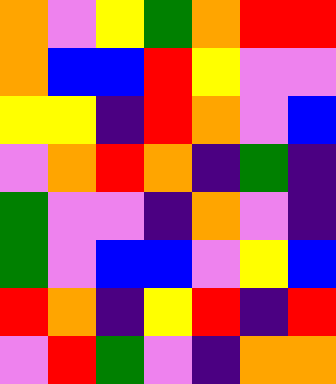[["orange", "violet", "yellow", "green", "orange", "red", "red"], ["orange", "blue", "blue", "red", "yellow", "violet", "violet"], ["yellow", "yellow", "indigo", "red", "orange", "violet", "blue"], ["violet", "orange", "red", "orange", "indigo", "green", "indigo"], ["green", "violet", "violet", "indigo", "orange", "violet", "indigo"], ["green", "violet", "blue", "blue", "violet", "yellow", "blue"], ["red", "orange", "indigo", "yellow", "red", "indigo", "red"], ["violet", "red", "green", "violet", "indigo", "orange", "orange"]]